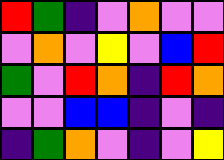[["red", "green", "indigo", "violet", "orange", "violet", "violet"], ["violet", "orange", "violet", "yellow", "violet", "blue", "red"], ["green", "violet", "red", "orange", "indigo", "red", "orange"], ["violet", "violet", "blue", "blue", "indigo", "violet", "indigo"], ["indigo", "green", "orange", "violet", "indigo", "violet", "yellow"]]